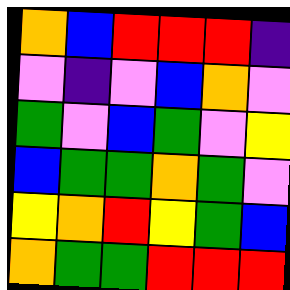[["orange", "blue", "red", "red", "red", "indigo"], ["violet", "indigo", "violet", "blue", "orange", "violet"], ["green", "violet", "blue", "green", "violet", "yellow"], ["blue", "green", "green", "orange", "green", "violet"], ["yellow", "orange", "red", "yellow", "green", "blue"], ["orange", "green", "green", "red", "red", "red"]]